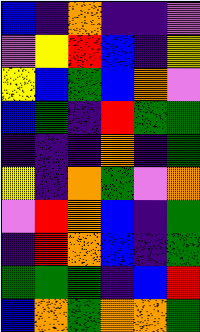[["blue", "indigo", "orange", "indigo", "indigo", "violet"], ["violet", "yellow", "red", "blue", "indigo", "yellow"], ["yellow", "blue", "green", "blue", "orange", "violet"], ["blue", "green", "indigo", "red", "green", "green"], ["indigo", "indigo", "indigo", "orange", "indigo", "green"], ["yellow", "indigo", "orange", "green", "violet", "orange"], ["violet", "red", "orange", "blue", "indigo", "green"], ["indigo", "red", "orange", "blue", "indigo", "green"], ["green", "green", "green", "indigo", "blue", "red"], ["blue", "orange", "green", "orange", "orange", "green"]]